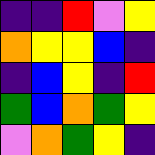[["indigo", "indigo", "red", "violet", "yellow"], ["orange", "yellow", "yellow", "blue", "indigo"], ["indigo", "blue", "yellow", "indigo", "red"], ["green", "blue", "orange", "green", "yellow"], ["violet", "orange", "green", "yellow", "indigo"]]